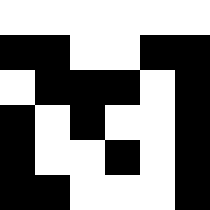[["white", "white", "white", "white", "white", "white"], ["black", "black", "white", "white", "black", "black"], ["white", "black", "black", "black", "white", "black"], ["black", "white", "black", "white", "white", "black"], ["black", "white", "white", "black", "white", "black"], ["black", "black", "white", "white", "white", "black"]]